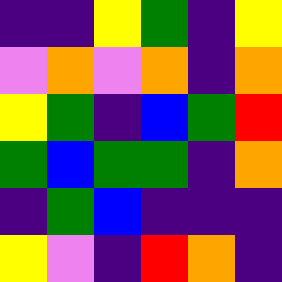[["indigo", "indigo", "yellow", "green", "indigo", "yellow"], ["violet", "orange", "violet", "orange", "indigo", "orange"], ["yellow", "green", "indigo", "blue", "green", "red"], ["green", "blue", "green", "green", "indigo", "orange"], ["indigo", "green", "blue", "indigo", "indigo", "indigo"], ["yellow", "violet", "indigo", "red", "orange", "indigo"]]